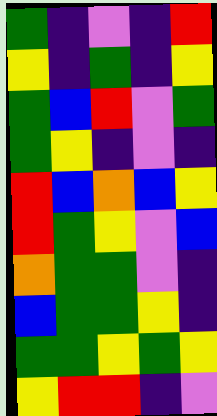[["green", "indigo", "violet", "indigo", "red"], ["yellow", "indigo", "green", "indigo", "yellow"], ["green", "blue", "red", "violet", "green"], ["green", "yellow", "indigo", "violet", "indigo"], ["red", "blue", "orange", "blue", "yellow"], ["red", "green", "yellow", "violet", "blue"], ["orange", "green", "green", "violet", "indigo"], ["blue", "green", "green", "yellow", "indigo"], ["green", "green", "yellow", "green", "yellow"], ["yellow", "red", "red", "indigo", "violet"]]